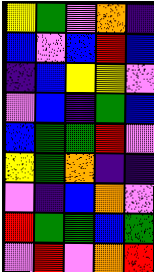[["yellow", "green", "violet", "orange", "indigo"], ["blue", "violet", "blue", "red", "blue"], ["indigo", "blue", "yellow", "yellow", "violet"], ["violet", "blue", "indigo", "green", "blue"], ["blue", "green", "green", "red", "violet"], ["yellow", "green", "orange", "indigo", "indigo"], ["violet", "indigo", "blue", "orange", "violet"], ["red", "green", "green", "blue", "green"], ["violet", "red", "violet", "orange", "red"]]